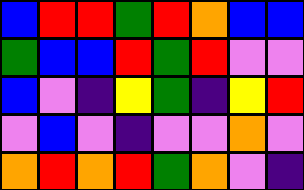[["blue", "red", "red", "green", "red", "orange", "blue", "blue"], ["green", "blue", "blue", "red", "green", "red", "violet", "violet"], ["blue", "violet", "indigo", "yellow", "green", "indigo", "yellow", "red"], ["violet", "blue", "violet", "indigo", "violet", "violet", "orange", "violet"], ["orange", "red", "orange", "red", "green", "orange", "violet", "indigo"]]